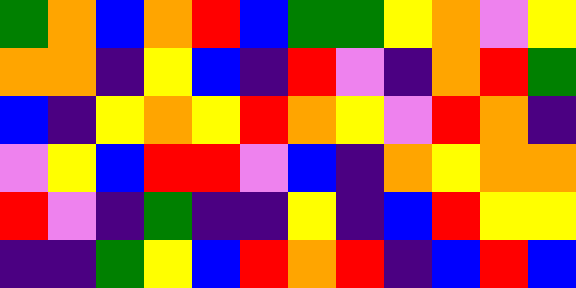[["green", "orange", "blue", "orange", "red", "blue", "green", "green", "yellow", "orange", "violet", "yellow"], ["orange", "orange", "indigo", "yellow", "blue", "indigo", "red", "violet", "indigo", "orange", "red", "green"], ["blue", "indigo", "yellow", "orange", "yellow", "red", "orange", "yellow", "violet", "red", "orange", "indigo"], ["violet", "yellow", "blue", "red", "red", "violet", "blue", "indigo", "orange", "yellow", "orange", "orange"], ["red", "violet", "indigo", "green", "indigo", "indigo", "yellow", "indigo", "blue", "red", "yellow", "yellow"], ["indigo", "indigo", "green", "yellow", "blue", "red", "orange", "red", "indigo", "blue", "red", "blue"]]